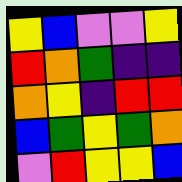[["yellow", "blue", "violet", "violet", "yellow"], ["red", "orange", "green", "indigo", "indigo"], ["orange", "yellow", "indigo", "red", "red"], ["blue", "green", "yellow", "green", "orange"], ["violet", "red", "yellow", "yellow", "blue"]]